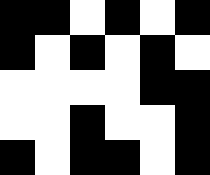[["black", "black", "white", "black", "white", "black"], ["black", "white", "black", "white", "black", "white"], ["white", "white", "white", "white", "black", "black"], ["white", "white", "black", "white", "white", "black"], ["black", "white", "black", "black", "white", "black"]]